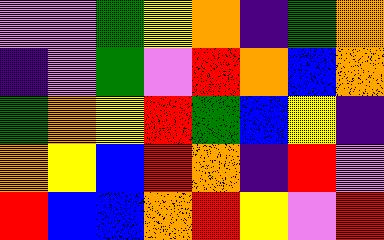[["violet", "violet", "green", "yellow", "orange", "indigo", "green", "orange"], ["indigo", "violet", "green", "violet", "red", "orange", "blue", "orange"], ["green", "orange", "yellow", "red", "green", "blue", "yellow", "indigo"], ["orange", "yellow", "blue", "red", "orange", "indigo", "red", "violet"], ["red", "blue", "blue", "orange", "red", "yellow", "violet", "red"]]